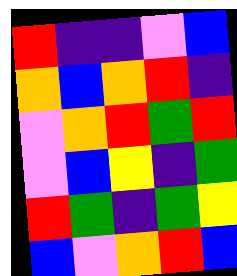[["red", "indigo", "indigo", "violet", "blue"], ["orange", "blue", "orange", "red", "indigo"], ["violet", "orange", "red", "green", "red"], ["violet", "blue", "yellow", "indigo", "green"], ["red", "green", "indigo", "green", "yellow"], ["blue", "violet", "orange", "red", "blue"]]